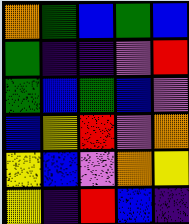[["orange", "green", "blue", "green", "blue"], ["green", "indigo", "indigo", "violet", "red"], ["green", "blue", "green", "blue", "violet"], ["blue", "yellow", "red", "violet", "orange"], ["yellow", "blue", "violet", "orange", "yellow"], ["yellow", "indigo", "red", "blue", "indigo"]]